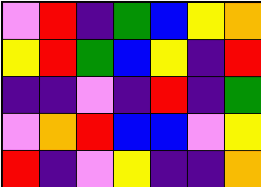[["violet", "red", "indigo", "green", "blue", "yellow", "orange"], ["yellow", "red", "green", "blue", "yellow", "indigo", "red"], ["indigo", "indigo", "violet", "indigo", "red", "indigo", "green"], ["violet", "orange", "red", "blue", "blue", "violet", "yellow"], ["red", "indigo", "violet", "yellow", "indigo", "indigo", "orange"]]